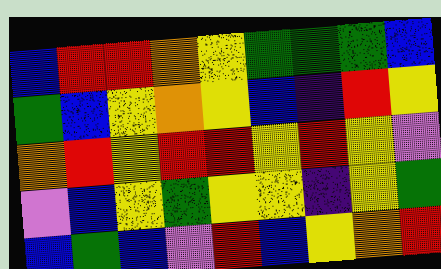[["blue", "red", "red", "orange", "yellow", "green", "green", "green", "blue"], ["green", "blue", "yellow", "orange", "yellow", "blue", "indigo", "red", "yellow"], ["orange", "red", "yellow", "red", "red", "yellow", "red", "yellow", "violet"], ["violet", "blue", "yellow", "green", "yellow", "yellow", "indigo", "yellow", "green"], ["blue", "green", "blue", "violet", "red", "blue", "yellow", "orange", "red"]]